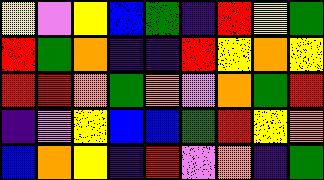[["yellow", "violet", "yellow", "blue", "green", "indigo", "red", "yellow", "green"], ["red", "green", "orange", "indigo", "indigo", "red", "yellow", "orange", "yellow"], ["red", "red", "orange", "green", "orange", "violet", "orange", "green", "red"], ["indigo", "violet", "yellow", "blue", "blue", "green", "red", "yellow", "orange"], ["blue", "orange", "yellow", "indigo", "red", "violet", "orange", "indigo", "green"]]